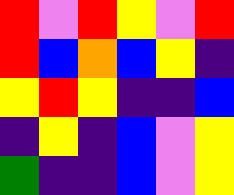[["red", "violet", "red", "yellow", "violet", "red"], ["red", "blue", "orange", "blue", "yellow", "indigo"], ["yellow", "red", "yellow", "indigo", "indigo", "blue"], ["indigo", "yellow", "indigo", "blue", "violet", "yellow"], ["green", "indigo", "indigo", "blue", "violet", "yellow"]]